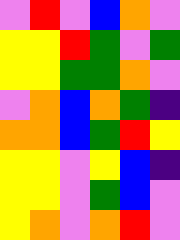[["violet", "red", "violet", "blue", "orange", "violet"], ["yellow", "yellow", "red", "green", "violet", "green"], ["yellow", "yellow", "green", "green", "orange", "violet"], ["violet", "orange", "blue", "orange", "green", "indigo"], ["orange", "orange", "blue", "green", "red", "yellow"], ["yellow", "yellow", "violet", "yellow", "blue", "indigo"], ["yellow", "yellow", "violet", "green", "blue", "violet"], ["yellow", "orange", "violet", "orange", "red", "violet"]]